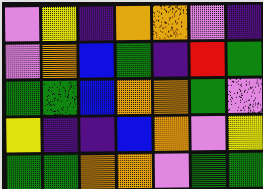[["violet", "yellow", "indigo", "orange", "orange", "violet", "indigo"], ["violet", "orange", "blue", "green", "indigo", "red", "green"], ["green", "green", "blue", "orange", "orange", "green", "violet"], ["yellow", "indigo", "indigo", "blue", "orange", "violet", "yellow"], ["green", "green", "orange", "orange", "violet", "green", "green"]]